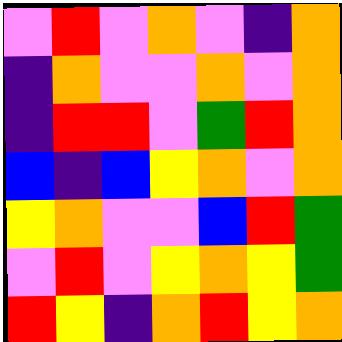[["violet", "red", "violet", "orange", "violet", "indigo", "orange"], ["indigo", "orange", "violet", "violet", "orange", "violet", "orange"], ["indigo", "red", "red", "violet", "green", "red", "orange"], ["blue", "indigo", "blue", "yellow", "orange", "violet", "orange"], ["yellow", "orange", "violet", "violet", "blue", "red", "green"], ["violet", "red", "violet", "yellow", "orange", "yellow", "green"], ["red", "yellow", "indigo", "orange", "red", "yellow", "orange"]]